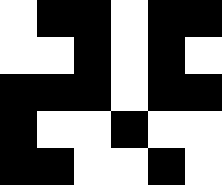[["white", "black", "black", "white", "black", "black"], ["white", "white", "black", "white", "black", "white"], ["black", "black", "black", "white", "black", "black"], ["black", "white", "white", "black", "white", "white"], ["black", "black", "white", "white", "black", "white"]]